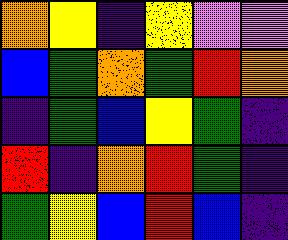[["orange", "yellow", "indigo", "yellow", "violet", "violet"], ["blue", "green", "orange", "green", "red", "orange"], ["indigo", "green", "blue", "yellow", "green", "indigo"], ["red", "indigo", "orange", "red", "green", "indigo"], ["green", "yellow", "blue", "red", "blue", "indigo"]]